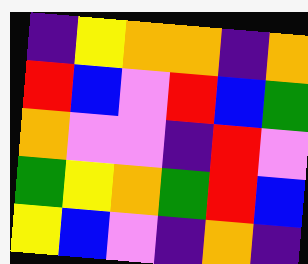[["indigo", "yellow", "orange", "orange", "indigo", "orange"], ["red", "blue", "violet", "red", "blue", "green"], ["orange", "violet", "violet", "indigo", "red", "violet"], ["green", "yellow", "orange", "green", "red", "blue"], ["yellow", "blue", "violet", "indigo", "orange", "indigo"]]